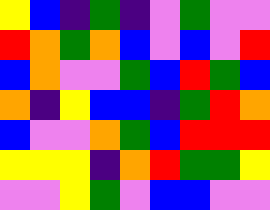[["yellow", "blue", "indigo", "green", "indigo", "violet", "green", "violet", "violet"], ["red", "orange", "green", "orange", "blue", "violet", "blue", "violet", "red"], ["blue", "orange", "violet", "violet", "green", "blue", "red", "green", "blue"], ["orange", "indigo", "yellow", "blue", "blue", "indigo", "green", "red", "orange"], ["blue", "violet", "violet", "orange", "green", "blue", "red", "red", "red"], ["yellow", "yellow", "yellow", "indigo", "orange", "red", "green", "green", "yellow"], ["violet", "violet", "yellow", "green", "violet", "blue", "blue", "violet", "violet"]]